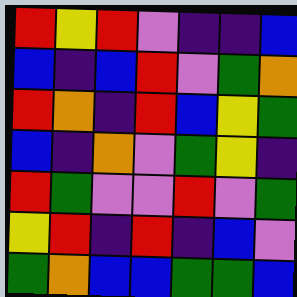[["red", "yellow", "red", "violet", "indigo", "indigo", "blue"], ["blue", "indigo", "blue", "red", "violet", "green", "orange"], ["red", "orange", "indigo", "red", "blue", "yellow", "green"], ["blue", "indigo", "orange", "violet", "green", "yellow", "indigo"], ["red", "green", "violet", "violet", "red", "violet", "green"], ["yellow", "red", "indigo", "red", "indigo", "blue", "violet"], ["green", "orange", "blue", "blue", "green", "green", "blue"]]